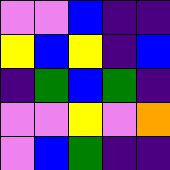[["violet", "violet", "blue", "indigo", "indigo"], ["yellow", "blue", "yellow", "indigo", "blue"], ["indigo", "green", "blue", "green", "indigo"], ["violet", "violet", "yellow", "violet", "orange"], ["violet", "blue", "green", "indigo", "indigo"]]